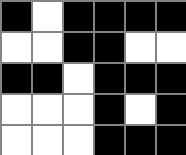[["black", "white", "black", "black", "black", "black"], ["white", "white", "black", "black", "white", "white"], ["black", "black", "white", "black", "black", "black"], ["white", "white", "white", "black", "white", "black"], ["white", "white", "white", "black", "black", "black"]]